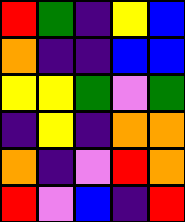[["red", "green", "indigo", "yellow", "blue"], ["orange", "indigo", "indigo", "blue", "blue"], ["yellow", "yellow", "green", "violet", "green"], ["indigo", "yellow", "indigo", "orange", "orange"], ["orange", "indigo", "violet", "red", "orange"], ["red", "violet", "blue", "indigo", "red"]]